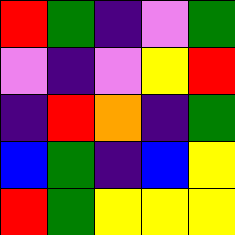[["red", "green", "indigo", "violet", "green"], ["violet", "indigo", "violet", "yellow", "red"], ["indigo", "red", "orange", "indigo", "green"], ["blue", "green", "indigo", "blue", "yellow"], ["red", "green", "yellow", "yellow", "yellow"]]